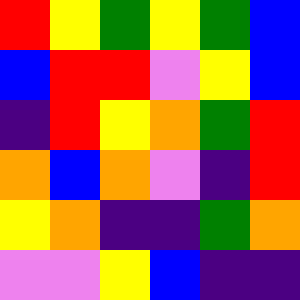[["red", "yellow", "green", "yellow", "green", "blue"], ["blue", "red", "red", "violet", "yellow", "blue"], ["indigo", "red", "yellow", "orange", "green", "red"], ["orange", "blue", "orange", "violet", "indigo", "red"], ["yellow", "orange", "indigo", "indigo", "green", "orange"], ["violet", "violet", "yellow", "blue", "indigo", "indigo"]]